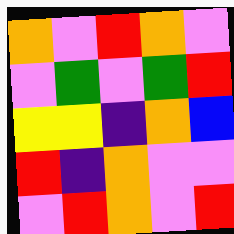[["orange", "violet", "red", "orange", "violet"], ["violet", "green", "violet", "green", "red"], ["yellow", "yellow", "indigo", "orange", "blue"], ["red", "indigo", "orange", "violet", "violet"], ["violet", "red", "orange", "violet", "red"]]